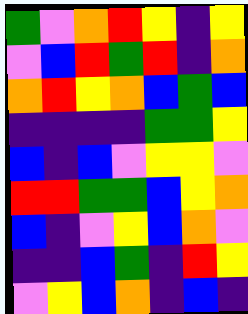[["green", "violet", "orange", "red", "yellow", "indigo", "yellow"], ["violet", "blue", "red", "green", "red", "indigo", "orange"], ["orange", "red", "yellow", "orange", "blue", "green", "blue"], ["indigo", "indigo", "indigo", "indigo", "green", "green", "yellow"], ["blue", "indigo", "blue", "violet", "yellow", "yellow", "violet"], ["red", "red", "green", "green", "blue", "yellow", "orange"], ["blue", "indigo", "violet", "yellow", "blue", "orange", "violet"], ["indigo", "indigo", "blue", "green", "indigo", "red", "yellow"], ["violet", "yellow", "blue", "orange", "indigo", "blue", "indigo"]]